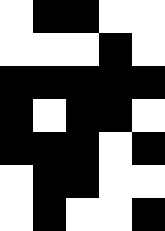[["white", "black", "black", "white", "white"], ["white", "white", "white", "black", "white"], ["black", "black", "black", "black", "black"], ["black", "white", "black", "black", "white"], ["black", "black", "black", "white", "black"], ["white", "black", "black", "white", "white"], ["white", "black", "white", "white", "black"]]